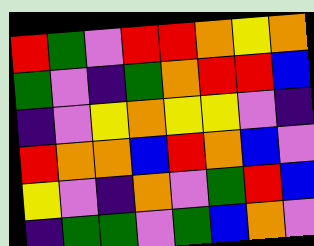[["red", "green", "violet", "red", "red", "orange", "yellow", "orange"], ["green", "violet", "indigo", "green", "orange", "red", "red", "blue"], ["indigo", "violet", "yellow", "orange", "yellow", "yellow", "violet", "indigo"], ["red", "orange", "orange", "blue", "red", "orange", "blue", "violet"], ["yellow", "violet", "indigo", "orange", "violet", "green", "red", "blue"], ["indigo", "green", "green", "violet", "green", "blue", "orange", "violet"]]